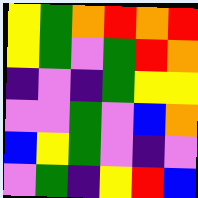[["yellow", "green", "orange", "red", "orange", "red"], ["yellow", "green", "violet", "green", "red", "orange"], ["indigo", "violet", "indigo", "green", "yellow", "yellow"], ["violet", "violet", "green", "violet", "blue", "orange"], ["blue", "yellow", "green", "violet", "indigo", "violet"], ["violet", "green", "indigo", "yellow", "red", "blue"]]